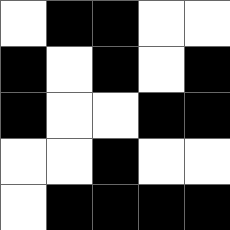[["white", "black", "black", "white", "white"], ["black", "white", "black", "white", "black"], ["black", "white", "white", "black", "black"], ["white", "white", "black", "white", "white"], ["white", "black", "black", "black", "black"]]